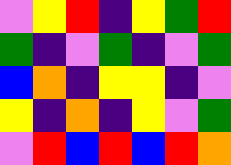[["violet", "yellow", "red", "indigo", "yellow", "green", "red"], ["green", "indigo", "violet", "green", "indigo", "violet", "green"], ["blue", "orange", "indigo", "yellow", "yellow", "indigo", "violet"], ["yellow", "indigo", "orange", "indigo", "yellow", "violet", "green"], ["violet", "red", "blue", "red", "blue", "red", "orange"]]